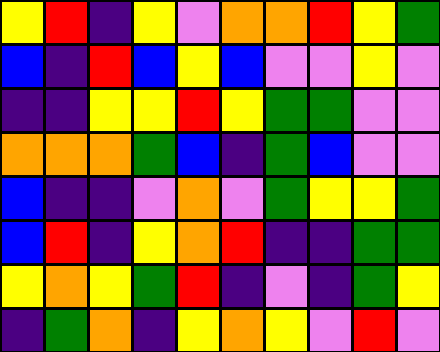[["yellow", "red", "indigo", "yellow", "violet", "orange", "orange", "red", "yellow", "green"], ["blue", "indigo", "red", "blue", "yellow", "blue", "violet", "violet", "yellow", "violet"], ["indigo", "indigo", "yellow", "yellow", "red", "yellow", "green", "green", "violet", "violet"], ["orange", "orange", "orange", "green", "blue", "indigo", "green", "blue", "violet", "violet"], ["blue", "indigo", "indigo", "violet", "orange", "violet", "green", "yellow", "yellow", "green"], ["blue", "red", "indigo", "yellow", "orange", "red", "indigo", "indigo", "green", "green"], ["yellow", "orange", "yellow", "green", "red", "indigo", "violet", "indigo", "green", "yellow"], ["indigo", "green", "orange", "indigo", "yellow", "orange", "yellow", "violet", "red", "violet"]]